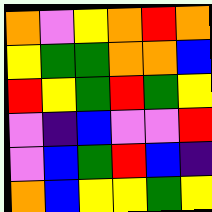[["orange", "violet", "yellow", "orange", "red", "orange"], ["yellow", "green", "green", "orange", "orange", "blue"], ["red", "yellow", "green", "red", "green", "yellow"], ["violet", "indigo", "blue", "violet", "violet", "red"], ["violet", "blue", "green", "red", "blue", "indigo"], ["orange", "blue", "yellow", "yellow", "green", "yellow"]]